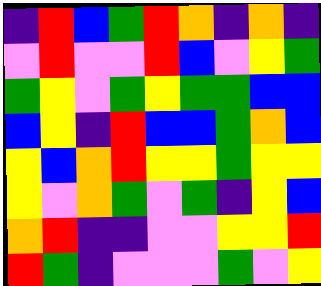[["indigo", "red", "blue", "green", "red", "orange", "indigo", "orange", "indigo"], ["violet", "red", "violet", "violet", "red", "blue", "violet", "yellow", "green"], ["green", "yellow", "violet", "green", "yellow", "green", "green", "blue", "blue"], ["blue", "yellow", "indigo", "red", "blue", "blue", "green", "orange", "blue"], ["yellow", "blue", "orange", "red", "yellow", "yellow", "green", "yellow", "yellow"], ["yellow", "violet", "orange", "green", "violet", "green", "indigo", "yellow", "blue"], ["orange", "red", "indigo", "indigo", "violet", "violet", "yellow", "yellow", "red"], ["red", "green", "indigo", "violet", "violet", "violet", "green", "violet", "yellow"]]